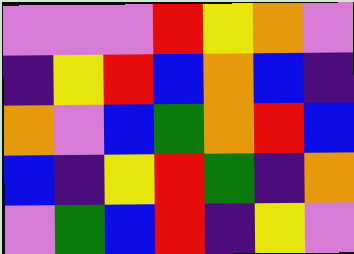[["violet", "violet", "violet", "red", "yellow", "orange", "violet"], ["indigo", "yellow", "red", "blue", "orange", "blue", "indigo"], ["orange", "violet", "blue", "green", "orange", "red", "blue"], ["blue", "indigo", "yellow", "red", "green", "indigo", "orange"], ["violet", "green", "blue", "red", "indigo", "yellow", "violet"]]